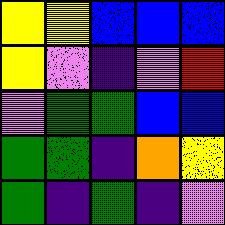[["yellow", "yellow", "blue", "blue", "blue"], ["yellow", "violet", "indigo", "violet", "red"], ["violet", "green", "green", "blue", "blue"], ["green", "green", "indigo", "orange", "yellow"], ["green", "indigo", "green", "indigo", "violet"]]